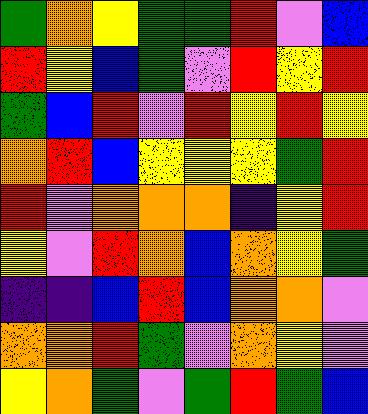[["green", "orange", "yellow", "green", "green", "red", "violet", "blue"], ["red", "yellow", "blue", "green", "violet", "red", "yellow", "red"], ["green", "blue", "red", "violet", "red", "yellow", "red", "yellow"], ["orange", "red", "blue", "yellow", "yellow", "yellow", "green", "red"], ["red", "violet", "orange", "orange", "orange", "indigo", "yellow", "red"], ["yellow", "violet", "red", "orange", "blue", "orange", "yellow", "green"], ["indigo", "indigo", "blue", "red", "blue", "orange", "orange", "violet"], ["orange", "orange", "red", "green", "violet", "orange", "yellow", "violet"], ["yellow", "orange", "green", "violet", "green", "red", "green", "blue"]]